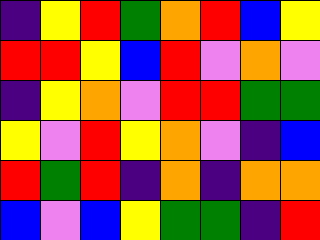[["indigo", "yellow", "red", "green", "orange", "red", "blue", "yellow"], ["red", "red", "yellow", "blue", "red", "violet", "orange", "violet"], ["indigo", "yellow", "orange", "violet", "red", "red", "green", "green"], ["yellow", "violet", "red", "yellow", "orange", "violet", "indigo", "blue"], ["red", "green", "red", "indigo", "orange", "indigo", "orange", "orange"], ["blue", "violet", "blue", "yellow", "green", "green", "indigo", "red"]]